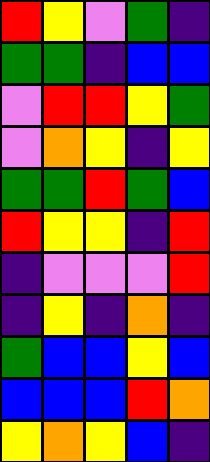[["red", "yellow", "violet", "green", "indigo"], ["green", "green", "indigo", "blue", "blue"], ["violet", "red", "red", "yellow", "green"], ["violet", "orange", "yellow", "indigo", "yellow"], ["green", "green", "red", "green", "blue"], ["red", "yellow", "yellow", "indigo", "red"], ["indigo", "violet", "violet", "violet", "red"], ["indigo", "yellow", "indigo", "orange", "indigo"], ["green", "blue", "blue", "yellow", "blue"], ["blue", "blue", "blue", "red", "orange"], ["yellow", "orange", "yellow", "blue", "indigo"]]